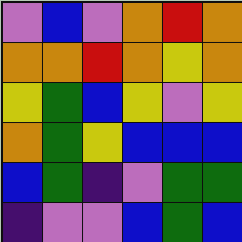[["violet", "blue", "violet", "orange", "red", "orange"], ["orange", "orange", "red", "orange", "yellow", "orange"], ["yellow", "green", "blue", "yellow", "violet", "yellow"], ["orange", "green", "yellow", "blue", "blue", "blue"], ["blue", "green", "indigo", "violet", "green", "green"], ["indigo", "violet", "violet", "blue", "green", "blue"]]